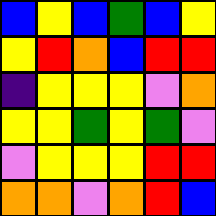[["blue", "yellow", "blue", "green", "blue", "yellow"], ["yellow", "red", "orange", "blue", "red", "red"], ["indigo", "yellow", "yellow", "yellow", "violet", "orange"], ["yellow", "yellow", "green", "yellow", "green", "violet"], ["violet", "yellow", "yellow", "yellow", "red", "red"], ["orange", "orange", "violet", "orange", "red", "blue"]]